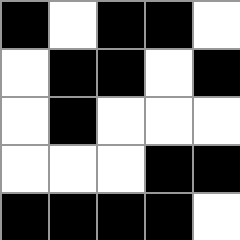[["black", "white", "black", "black", "white"], ["white", "black", "black", "white", "black"], ["white", "black", "white", "white", "white"], ["white", "white", "white", "black", "black"], ["black", "black", "black", "black", "white"]]